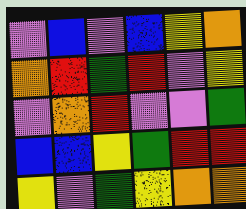[["violet", "blue", "violet", "blue", "yellow", "orange"], ["orange", "red", "green", "red", "violet", "yellow"], ["violet", "orange", "red", "violet", "violet", "green"], ["blue", "blue", "yellow", "green", "red", "red"], ["yellow", "violet", "green", "yellow", "orange", "orange"]]